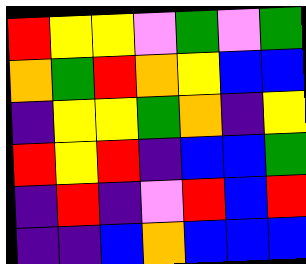[["red", "yellow", "yellow", "violet", "green", "violet", "green"], ["orange", "green", "red", "orange", "yellow", "blue", "blue"], ["indigo", "yellow", "yellow", "green", "orange", "indigo", "yellow"], ["red", "yellow", "red", "indigo", "blue", "blue", "green"], ["indigo", "red", "indigo", "violet", "red", "blue", "red"], ["indigo", "indigo", "blue", "orange", "blue", "blue", "blue"]]